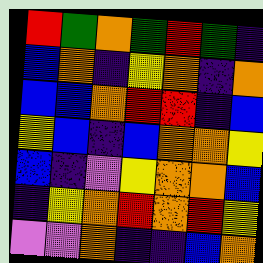[["red", "green", "orange", "green", "red", "green", "indigo"], ["blue", "orange", "indigo", "yellow", "orange", "indigo", "orange"], ["blue", "blue", "orange", "red", "red", "indigo", "blue"], ["yellow", "blue", "indigo", "blue", "orange", "orange", "yellow"], ["blue", "indigo", "violet", "yellow", "orange", "orange", "blue"], ["indigo", "yellow", "orange", "red", "orange", "red", "yellow"], ["violet", "violet", "orange", "indigo", "indigo", "blue", "orange"]]